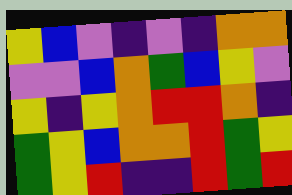[["yellow", "blue", "violet", "indigo", "violet", "indigo", "orange", "orange"], ["violet", "violet", "blue", "orange", "green", "blue", "yellow", "violet"], ["yellow", "indigo", "yellow", "orange", "red", "red", "orange", "indigo"], ["green", "yellow", "blue", "orange", "orange", "red", "green", "yellow"], ["green", "yellow", "red", "indigo", "indigo", "red", "green", "red"]]